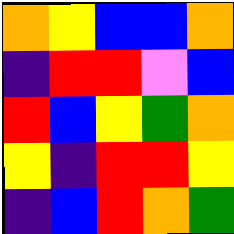[["orange", "yellow", "blue", "blue", "orange"], ["indigo", "red", "red", "violet", "blue"], ["red", "blue", "yellow", "green", "orange"], ["yellow", "indigo", "red", "red", "yellow"], ["indigo", "blue", "red", "orange", "green"]]